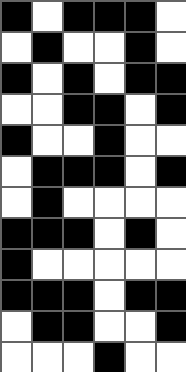[["black", "white", "black", "black", "black", "white"], ["white", "black", "white", "white", "black", "white"], ["black", "white", "black", "white", "black", "black"], ["white", "white", "black", "black", "white", "black"], ["black", "white", "white", "black", "white", "white"], ["white", "black", "black", "black", "white", "black"], ["white", "black", "white", "white", "white", "white"], ["black", "black", "black", "white", "black", "white"], ["black", "white", "white", "white", "white", "white"], ["black", "black", "black", "white", "black", "black"], ["white", "black", "black", "white", "white", "black"], ["white", "white", "white", "black", "white", "white"]]